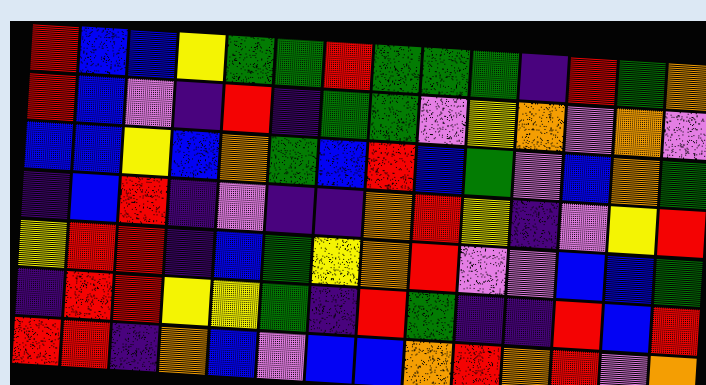[["red", "blue", "blue", "yellow", "green", "green", "red", "green", "green", "green", "indigo", "red", "green", "orange"], ["red", "blue", "violet", "indigo", "red", "indigo", "green", "green", "violet", "yellow", "orange", "violet", "orange", "violet"], ["blue", "blue", "yellow", "blue", "orange", "green", "blue", "red", "blue", "green", "violet", "blue", "orange", "green"], ["indigo", "blue", "red", "indigo", "violet", "indigo", "indigo", "orange", "red", "yellow", "indigo", "violet", "yellow", "red"], ["yellow", "red", "red", "indigo", "blue", "green", "yellow", "orange", "red", "violet", "violet", "blue", "blue", "green"], ["indigo", "red", "red", "yellow", "yellow", "green", "indigo", "red", "green", "indigo", "indigo", "red", "blue", "red"], ["red", "red", "indigo", "orange", "blue", "violet", "blue", "blue", "orange", "red", "orange", "red", "violet", "orange"]]